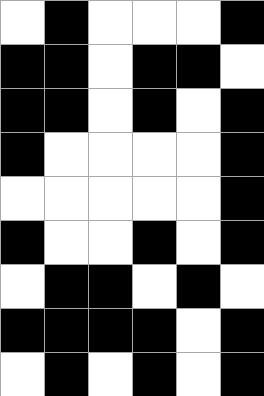[["white", "black", "white", "white", "white", "black"], ["black", "black", "white", "black", "black", "white"], ["black", "black", "white", "black", "white", "black"], ["black", "white", "white", "white", "white", "black"], ["white", "white", "white", "white", "white", "black"], ["black", "white", "white", "black", "white", "black"], ["white", "black", "black", "white", "black", "white"], ["black", "black", "black", "black", "white", "black"], ["white", "black", "white", "black", "white", "black"]]